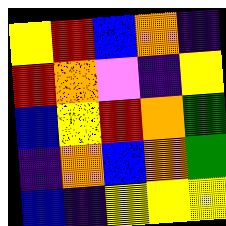[["yellow", "red", "blue", "orange", "indigo"], ["red", "orange", "violet", "indigo", "yellow"], ["blue", "yellow", "red", "orange", "green"], ["indigo", "orange", "blue", "orange", "green"], ["blue", "indigo", "yellow", "yellow", "yellow"]]